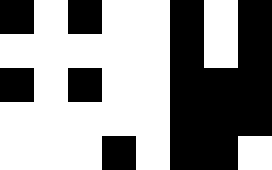[["black", "white", "black", "white", "white", "black", "white", "black"], ["white", "white", "white", "white", "white", "black", "white", "black"], ["black", "white", "black", "white", "white", "black", "black", "black"], ["white", "white", "white", "white", "white", "black", "black", "black"], ["white", "white", "white", "black", "white", "black", "black", "white"]]